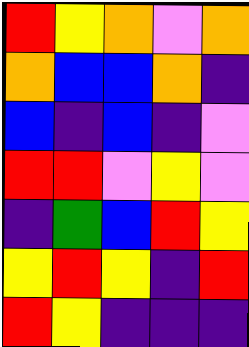[["red", "yellow", "orange", "violet", "orange"], ["orange", "blue", "blue", "orange", "indigo"], ["blue", "indigo", "blue", "indigo", "violet"], ["red", "red", "violet", "yellow", "violet"], ["indigo", "green", "blue", "red", "yellow"], ["yellow", "red", "yellow", "indigo", "red"], ["red", "yellow", "indigo", "indigo", "indigo"]]